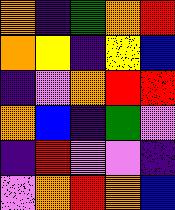[["orange", "indigo", "green", "orange", "red"], ["orange", "yellow", "indigo", "yellow", "blue"], ["indigo", "violet", "orange", "red", "red"], ["orange", "blue", "indigo", "green", "violet"], ["indigo", "red", "violet", "violet", "indigo"], ["violet", "orange", "red", "orange", "blue"]]